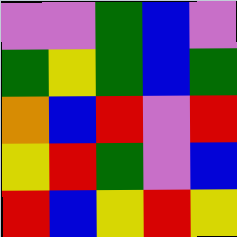[["violet", "violet", "green", "blue", "violet"], ["green", "yellow", "green", "blue", "green"], ["orange", "blue", "red", "violet", "red"], ["yellow", "red", "green", "violet", "blue"], ["red", "blue", "yellow", "red", "yellow"]]